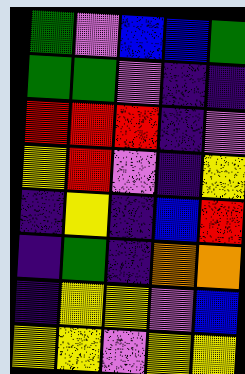[["green", "violet", "blue", "blue", "green"], ["green", "green", "violet", "indigo", "indigo"], ["red", "red", "red", "indigo", "violet"], ["yellow", "red", "violet", "indigo", "yellow"], ["indigo", "yellow", "indigo", "blue", "red"], ["indigo", "green", "indigo", "orange", "orange"], ["indigo", "yellow", "yellow", "violet", "blue"], ["yellow", "yellow", "violet", "yellow", "yellow"]]